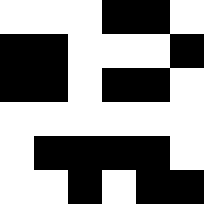[["white", "white", "white", "black", "black", "white"], ["black", "black", "white", "white", "white", "black"], ["black", "black", "white", "black", "black", "white"], ["white", "white", "white", "white", "white", "white"], ["white", "black", "black", "black", "black", "white"], ["white", "white", "black", "white", "black", "black"]]